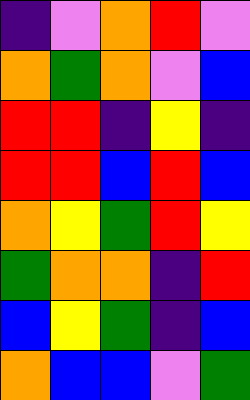[["indigo", "violet", "orange", "red", "violet"], ["orange", "green", "orange", "violet", "blue"], ["red", "red", "indigo", "yellow", "indigo"], ["red", "red", "blue", "red", "blue"], ["orange", "yellow", "green", "red", "yellow"], ["green", "orange", "orange", "indigo", "red"], ["blue", "yellow", "green", "indigo", "blue"], ["orange", "blue", "blue", "violet", "green"]]